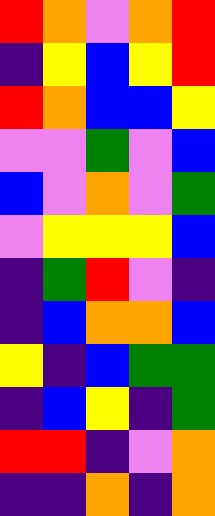[["red", "orange", "violet", "orange", "red"], ["indigo", "yellow", "blue", "yellow", "red"], ["red", "orange", "blue", "blue", "yellow"], ["violet", "violet", "green", "violet", "blue"], ["blue", "violet", "orange", "violet", "green"], ["violet", "yellow", "yellow", "yellow", "blue"], ["indigo", "green", "red", "violet", "indigo"], ["indigo", "blue", "orange", "orange", "blue"], ["yellow", "indigo", "blue", "green", "green"], ["indigo", "blue", "yellow", "indigo", "green"], ["red", "red", "indigo", "violet", "orange"], ["indigo", "indigo", "orange", "indigo", "orange"]]